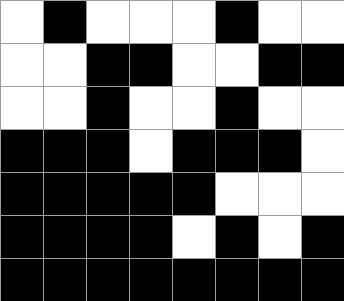[["white", "black", "white", "white", "white", "black", "white", "white"], ["white", "white", "black", "black", "white", "white", "black", "black"], ["white", "white", "black", "white", "white", "black", "white", "white"], ["black", "black", "black", "white", "black", "black", "black", "white"], ["black", "black", "black", "black", "black", "white", "white", "white"], ["black", "black", "black", "black", "white", "black", "white", "black"], ["black", "black", "black", "black", "black", "black", "black", "black"]]